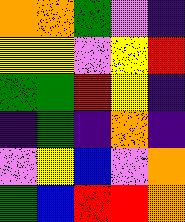[["orange", "orange", "green", "violet", "indigo"], ["yellow", "yellow", "violet", "yellow", "red"], ["green", "green", "red", "yellow", "indigo"], ["indigo", "green", "indigo", "orange", "indigo"], ["violet", "yellow", "blue", "violet", "orange"], ["green", "blue", "red", "red", "orange"]]